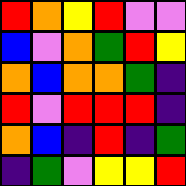[["red", "orange", "yellow", "red", "violet", "violet"], ["blue", "violet", "orange", "green", "red", "yellow"], ["orange", "blue", "orange", "orange", "green", "indigo"], ["red", "violet", "red", "red", "red", "indigo"], ["orange", "blue", "indigo", "red", "indigo", "green"], ["indigo", "green", "violet", "yellow", "yellow", "red"]]